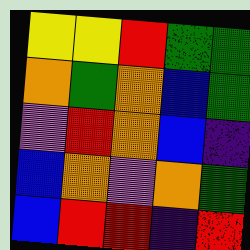[["yellow", "yellow", "red", "green", "green"], ["orange", "green", "orange", "blue", "green"], ["violet", "red", "orange", "blue", "indigo"], ["blue", "orange", "violet", "orange", "green"], ["blue", "red", "red", "indigo", "red"]]